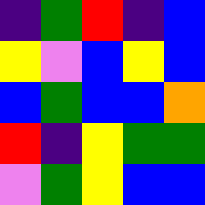[["indigo", "green", "red", "indigo", "blue"], ["yellow", "violet", "blue", "yellow", "blue"], ["blue", "green", "blue", "blue", "orange"], ["red", "indigo", "yellow", "green", "green"], ["violet", "green", "yellow", "blue", "blue"]]